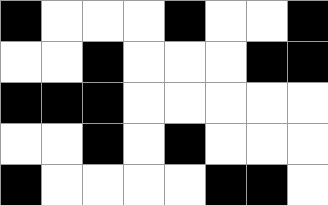[["black", "white", "white", "white", "black", "white", "white", "black"], ["white", "white", "black", "white", "white", "white", "black", "black"], ["black", "black", "black", "white", "white", "white", "white", "white"], ["white", "white", "black", "white", "black", "white", "white", "white"], ["black", "white", "white", "white", "white", "black", "black", "white"]]